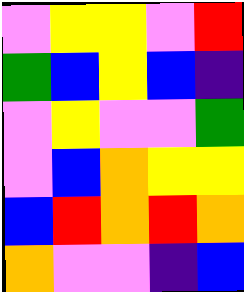[["violet", "yellow", "yellow", "violet", "red"], ["green", "blue", "yellow", "blue", "indigo"], ["violet", "yellow", "violet", "violet", "green"], ["violet", "blue", "orange", "yellow", "yellow"], ["blue", "red", "orange", "red", "orange"], ["orange", "violet", "violet", "indigo", "blue"]]